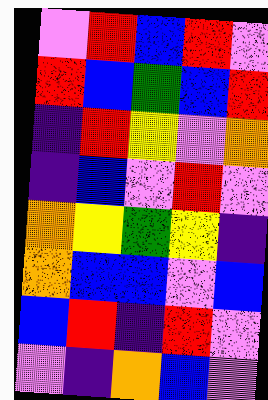[["violet", "red", "blue", "red", "violet"], ["red", "blue", "green", "blue", "red"], ["indigo", "red", "yellow", "violet", "orange"], ["indigo", "blue", "violet", "red", "violet"], ["orange", "yellow", "green", "yellow", "indigo"], ["orange", "blue", "blue", "violet", "blue"], ["blue", "red", "indigo", "red", "violet"], ["violet", "indigo", "orange", "blue", "violet"]]